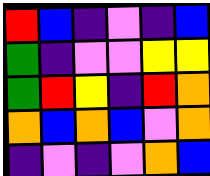[["red", "blue", "indigo", "violet", "indigo", "blue"], ["green", "indigo", "violet", "violet", "yellow", "yellow"], ["green", "red", "yellow", "indigo", "red", "orange"], ["orange", "blue", "orange", "blue", "violet", "orange"], ["indigo", "violet", "indigo", "violet", "orange", "blue"]]